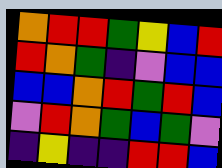[["orange", "red", "red", "green", "yellow", "blue", "red"], ["red", "orange", "green", "indigo", "violet", "blue", "blue"], ["blue", "blue", "orange", "red", "green", "red", "blue"], ["violet", "red", "orange", "green", "blue", "green", "violet"], ["indigo", "yellow", "indigo", "indigo", "red", "red", "blue"]]